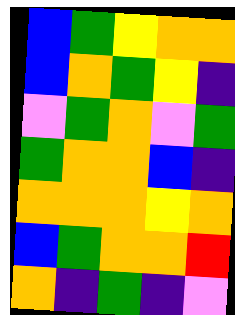[["blue", "green", "yellow", "orange", "orange"], ["blue", "orange", "green", "yellow", "indigo"], ["violet", "green", "orange", "violet", "green"], ["green", "orange", "orange", "blue", "indigo"], ["orange", "orange", "orange", "yellow", "orange"], ["blue", "green", "orange", "orange", "red"], ["orange", "indigo", "green", "indigo", "violet"]]